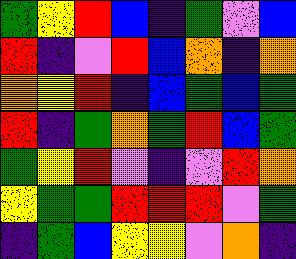[["green", "yellow", "red", "blue", "indigo", "green", "violet", "blue"], ["red", "indigo", "violet", "red", "blue", "orange", "indigo", "orange"], ["orange", "yellow", "red", "indigo", "blue", "green", "blue", "green"], ["red", "indigo", "green", "orange", "green", "red", "blue", "green"], ["green", "yellow", "red", "violet", "indigo", "violet", "red", "orange"], ["yellow", "green", "green", "red", "red", "red", "violet", "green"], ["indigo", "green", "blue", "yellow", "yellow", "violet", "orange", "indigo"]]